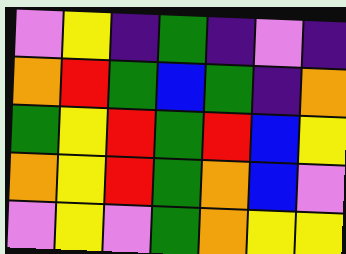[["violet", "yellow", "indigo", "green", "indigo", "violet", "indigo"], ["orange", "red", "green", "blue", "green", "indigo", "orange"], ["green", "yellow", "red", "green", "red", "blue", "yellow"], ["orange", "yellow", "red", "green", "orange", "blue", "violet"], ["violet", "yellow", "violet", "green", "orange", "yellow", "yellow"]]